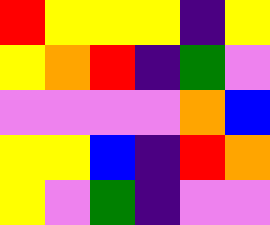[["red", "yellow", "yellow", "yellow", "indigo", "yellow"], ["yellow", "orange", "red", "indigo", "green", "violet"], ["violet", "violet", "violet", "violet", "orange", "blue"], ["yellow", "yellow", "blue", "indigo", "red", "orange"], ["yellow", "violet", "green", "indigo", "violet", "violet"]]